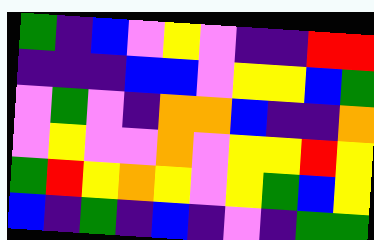[["green", "indigo", "blue", "violet", "yellow", "violet", "indigo", "indigo", "red", "red"], ["indigo", "indigo", "indigo", "blue", "blue", "violet", "yellow", "yellow", "blue", "green"], ["violet", "green", "violet", "indigo", "orange", "orange", "blue", "indigo", "indigo", "orange"], ["violet", "yellow", "violet", "violet", "orange", "violet", "yellow", "yellow", "red", "yellow"], ["green", "red", "yellow", "orange", "yellow", "violet", "yellow", "green", "blue", "yellow"], ["blue", "indigo", "green", "indigo", "blue", "indigo", "violet", "indigo", "green", "green"]]